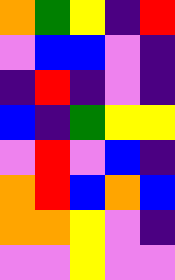[["orange", "green", "yellow", "indigo", "red"], ["violet", "blue", "blue", "violet", "indigo"], ["indigo", "red", "indigo", "violet", "indigo"], ["blue", "indigo", "green", "yellow", "yellow"], ["violet", "red", "violet", "blue", "indigo"], ["orange", "red", "blue", "orange", "blue"], ["orange", "orange", "yellow", "violet", "indigo"], ["violet", "violet", "yellow", "violet", "violet"]]